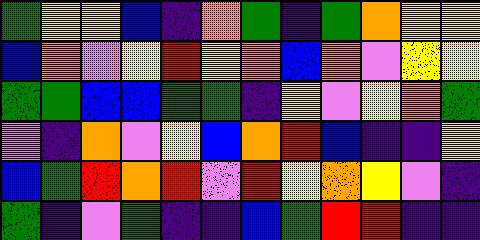[["green", "yellow", "yellow", "blue", "indigo", "orange", "green", "indigo", "green", "orange", "yellow", "yellow"], ["blue", "orange", "violet", "yellow", "red", "yellow", "orange", "blue", "orange", "violet", "yellow", "yellow"], ["green", "green", "blue", "blue", "green", "green", "indigo", "yellow", "violet", "yellow", "orange", "green"], ["violet", "indigo", "orange", "violet", "yellow", "blue", "orange", "red", "blue", "indigo", "indigo", "yellow"], ["blue", "green", "red", "orange", "red", "violet", "red", "yellow", "orange", "yellow", "violet", "indigo"], ["green", "indigo", "violet", "green", "indigo", "indigo", "blue", "green", "red", "red", "indigo", "indigo"]]